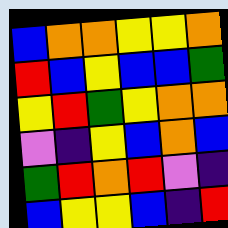[["blue", "orange", "orange", "yellow", "yellow", "orange"], ["red", "blue", "yellow", "blue", "blue", "green"], ["yellow", "red", "green", "yellow", "orange", "orange"], ["violet", "indigo", "yellow", "blue", "orange", "blue"], ["green", "red", "orange", "red", "violet", "indigo"], ["blue", "yellow", "yellow", "blue", "indigo", "red"]]